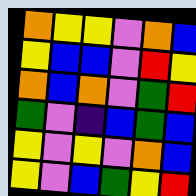[["orange", "yellow", "yellow", "violet", "orange", "blue"], ["yellow", "blue", "blue", "violet", "red", "yellow"], ["orange", "blue", "orange", "violet", "green", "red"], ["green", "violet", "indigo", "blue", "green", "blue"], ["yellow", "violet", "yellow", "violet", "orange", "blue"], ["yellow", "violet", "blue", "green", "yellow", "red"]]